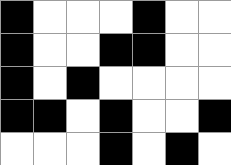[["black", "white", "white", "white", "black", "white", "white"], ["black", "white", "white", "black", "black", "white", "white"], ["black", "white", "black", "white", "white", "white", "white"], ["black", "black", "white", "black", "white", "white", "black"], ["white", "white", "white", "black", "white", "black", "white"]]